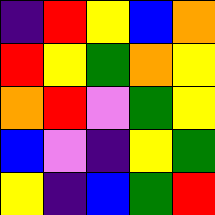[["indigo", "red", "yellow", "blue", "orange"], ["red", "yellow", "green", "orange", "yellow"], ["orange", "red", "violet", "green", "yellow"], ["blue", "violet", "indigo", "yellow", "green"], ["yellow", "indigo", "blue", "green", "red"]]